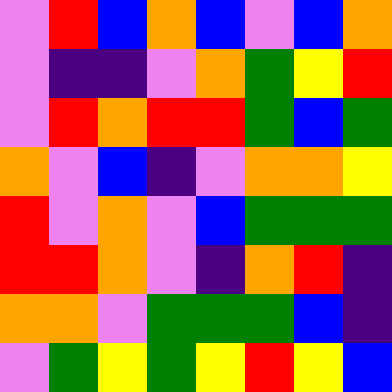[["violet", "red", "blue", "orange", "blue", "violet", "blue", "orange"], ["violet", "indigo", "indigo", "violet", "orange", "green", "yellow", "red"], ["violet", "red", "orange", "red", "red", "green", "blue", "green"], ["orange", "violet", "blue", "indigo", "violet", "orange", "orange", "yellow"], ["red", "violet", "orange", "violet", "blue", "green", "green", "green"], ["red", "red", "orange", "violet", "indigo", "orange", "red", "indigo"], ["orange", "orange", "violet", "green", "green", "green", "blue", "indigo"], ["violet", "green", "yellow", "green", "yellow", "red", "yellow", "blue"]]